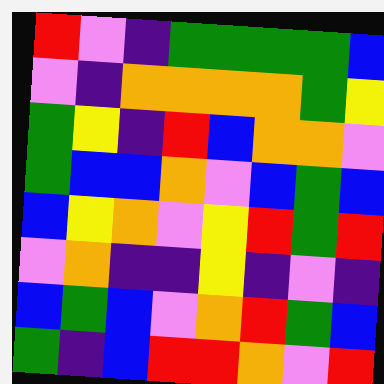[["red", "violet", "indigo", "green", "green", "green", "green", "blue"], ["violet", "indigo", "orange", "orange", "orange", "orange", "green", "yellow"], ["green", "yellow", "indigo", "red", "blue", "orange", "orange", "violet"], ["green", "blue", "blue", "orange", "violet", "blue", "green", "blue"], ["blue", "yellow", "orange", "violet", "yellow", "red", "green", "red"], ["violet", "orange", "indigo", "indigo", "yellow", "indigo", "violet", "indigo"], ["blue", "green", "blue", "violet", "orange", "red", "green", "blue"], ["green", "indigo", "blue", "red", "red", "orange", "violet", "red"]]